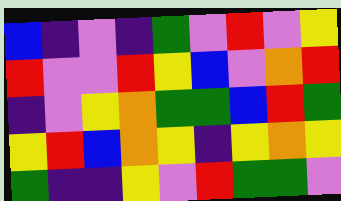[["blue", "indigo", "violet", "indigo", "green", "violet", "red", "violet", "yellow"], ["red", "violet", "violet", "red", "yellow", "blue", "violet", "orange", "red"], ["indigo", "violet", "yellow", "orange", "green", "green", "blue", "red", "green"], ["yellow", "red", "blue", "orange", "yellow", "indigo", "yellow", "orange", "yellow"], ["green", "indigo", "indigo", "yellow", "violet", "red", "green", "green", "violet"]]